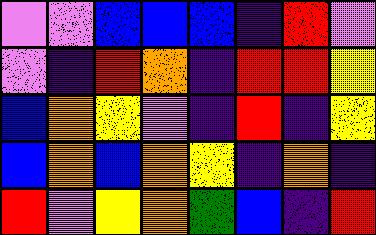[["violet", "violet", "blue", "blue", "blue", "indigo", "red", "violet"], ["violet", "indigo", "red", "orange", "indigo", "red", "red", "yellow"], ["blue", "orange", "yellow", "violet", "indigo", "red", "indigo", "yellow"], ["blue", "orange", "blue", "orange", "yellow", "indigo", "orange", "indigo"], ["red", "violet", "yellow", "orange", "green", "blue", "indigo", "red"]]